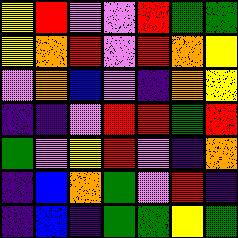[["yellow", "red", "violet", "violet", "red", "green", "green"], ["yellow", "orange", "red", "violet", "red", "orange", "yellow"], ["violet", "orange", "blue", "violet", "indigo", "orange", "yellow"], ["indigo", "indigo", "violet", "red", "red", "green", "red"], ["green", "violet", "yellow", "red", "violet", "indigo", "orange"], ["indigo", "blue", "orange", "green", "violet", "red", "indigo"], ["indigo", "blue", "indigo", "green", "green", "yellow", "green"]]